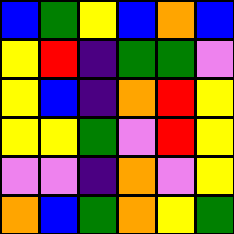[["blue", "green", "yellow", "blue", "orange", "blue"], ["yellow", "red", "indigo", "green", "green", "violet"], ["yellow", "blue", "indigo", "orange", "red", "yellow"], ["yellow", "yellow", "green", "violet", "red", "yellow"], ["violet", "violet", "indigo", "orange", "violet", "yellow"], ["orange", "blue", "green", "orange", "yellow", "green"]]